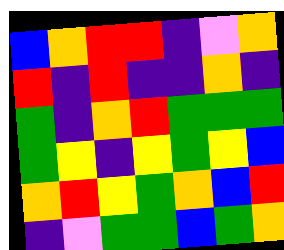[["blue", "orange", "red", "red", "indigo", "violet", "orange"], ["red", "indigo", "red", "indigo", "indigo", "orange", "indigo"], ["green", "indigo", "orange", "red", "green", "green", "green"], ["green", "yellow", "indigo", "yellow", "green", "yellow", "blue"], ["orange", "red", "yellow", "green", "orange", "blue", "red"], ["indigo", "violet", "green", "green", "blue", "green", "orange"]]